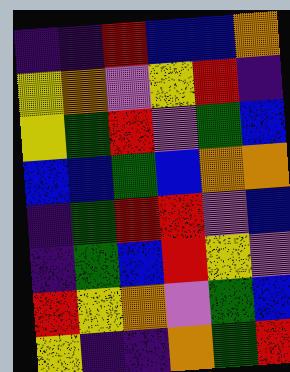[["indigo", "indigo", "red", "blue", "blue", "orange"], ["yellow", "orange", "violet", "yellow", "red", "indigo"], ["yellow", "green", "red", "violet", "green", "blue"], ["blue", "blue", "green", "blue", "orange", "orange"], ["indigo", "green", "red", "red", "violet", "blue"], ["indigo", "green", "blue", "red", "yellow", "violet"], ["red", "yellow", "orange", "violet", "green", "blue"], ["yellow", "indigo", "indigo", "orange", "green", "red"]]